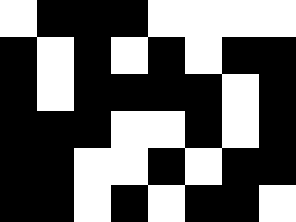[["white", "black", "black", "black", "white", "white", "white", "white"], ["black", "white", "black", "white", "black", "white", "black", "black"], ["black", "white", "black", "black", "black", "black", "white", "black"], ["black", "black", "black", "white", "white", "black", "white", "black"], ["black", "black", "white", "white", "black", "white", "black", "black"], ["black", "black", "white", "black", "white", "black", "black", "white"]]